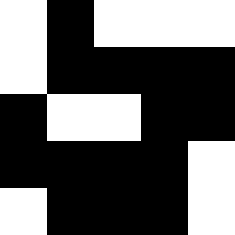[["white", "black", "white", "white", "white"], ["white", "black", "black", "black", "black"], ["black", "white", "white", "black", "black"], ["black", "black", "black", "black", "white"], ["white", "black", "black", "black", "white"]]